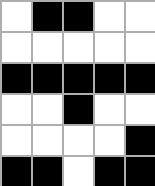[["white", "black", "black", "white", "white"], ["white", "white", "white", "white", "white"], ["black", "black", "black", "black", "black"], ["white", "white", "black", "white", "white"], ["white", "white", "white", "white", "black"], ["black", "black", "white", "black", "black"]]